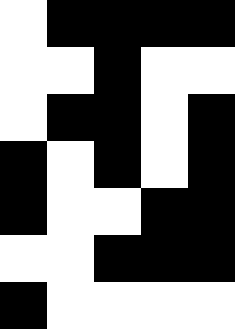[["white", "black", "black", "black", "black"], ["white", "white", "black", "white", "white"], ["white", "black", "black", "white", "black"], ["black", "white", "black", "white", "black"], ["black", "white", "white", "black", "black"], ["white", "white", "black", "black", "black"], ["black", "white", "white", "white", "white"]]